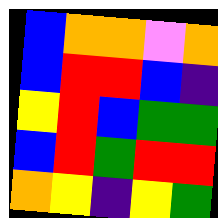[["blue", "orange", "orange", "violet", "orange"], ["blue", "red", "red", "blue", "indigo"], ["yellow", "red", "blue", "green", "green"], ["blue", "red", "green", "red", "red"], ["orange", "yellow", "indigo", "yellow", "green"]]